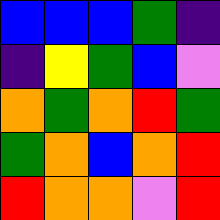[["blue", "blue", "blue", "green", "indigo"], ["indigo", "yellow", "green", "blue", "violet"], ["orange", "green", "orange", "red", "green"], ["green", "orange", "blue", "orange", "red"], ["red", "orange", "orange", "violet", "red"]]